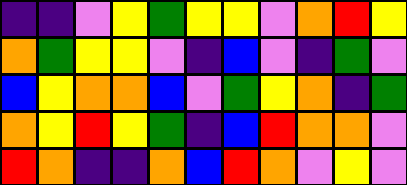[["indigo", "indigo", "violet", "yellow", "green", "yellow", "yellow", "violet", "orange", "red", "yellow"], ["orange", "green", "yellow", "yellow", "violet", "indigo", "blue", "violet", "indigo", "green", "violet"], ["blue", "yellow", "orange", "orange", "blue", "violet", "green", "yellow", "orange", "indigo", "green"], ["orange", "yellow", "red", "yellow", "green", "indigo", "blue", "red", "orange", "orange", "violet"], ["red", "orange", "indigo", "indigo", "orange", "blue", "red", "orange", "violet", "yellow", "violet"]]